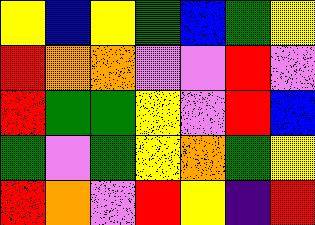[["yellow", "blue", "yellow", "green", "blue", "green", "yellow"], ["red", "orange", "orange", "violet", "violet", "red", "violet"], ["red", "green", "green", "yellow", "violet", "red", "blue"], ["green", "violet", "green", "yellow", "orange", "green", "yellow"], ["red", "orange", "violet", "red", "yellow", "indigo", "red"]]